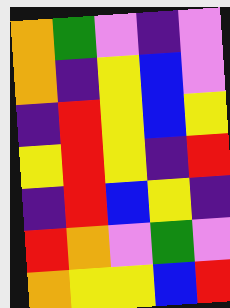[["orange", "green", "violet", "indigo", "violet"], ["orange", "indigo", "yellow", "blue", "violet"], ["indigo", "red", "yellow", "blue", "yellow"], ["yellow", "red", "yellow", "indigo", "red"], ["indigo", "red", "blue", "yellow", "indigo"], ["red", "orange", "violet", "green", "violet"], ["orange", "yellow", "yellow", "blue", "red"]]